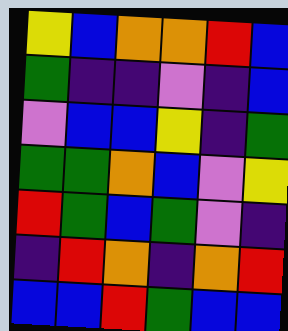[["yellow", "blue", "orange", "orange", "red", "blue"], ["green", "indigo", "indigo", "violet", "indigo", "blue"], ["violet", "blue", "blue", "yellow", "indigo", "green"], ["green", "green", "orange", "blue", "violet", "yellow"], ["red", "green", "blue", "green", "violet", "indigo"], ["indigo", "red", "orange", "indigo", "orange", "red"], ["blue", "blue", "red", "green", "blue", "blue"]]